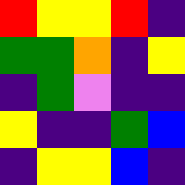[["red", "yellow", "yellow", "red", "indigo"], ["green", "green", "orange", "indigo", "yellow"], ["indigo", "green", "violet", "indigo", "indigo"], ["yellow", "indigo", "indigo", "green", "blue"], ["indigo", "yellow", "yellow", "blue", "indigo"]]